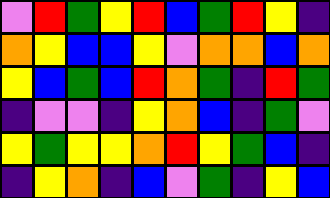[["violet", "red", "green", "yellow", "red", "blue", "green", "red", "yellow", "indigo"], ["orange", "yellow", "blue", "blue", "yellow", "violet", "orange", "orange", "blue", "orange"], ["yellow", "blue", "green", "blue", "red", "orange", "green", "indigo", "red", "green"], ["indigo", "violet", "violet", "indigo", "yellow", "orange", "blue", "indigo", "green", "violet"], ["yellow", "green", "yellow", "yellow", "orange", "red", "yellow", "green", "blue", "indigo"], ["indigo", "yellow", "orange", "indigo", "blue", "violet", "green", "indigo", "yellow", "blue"]]